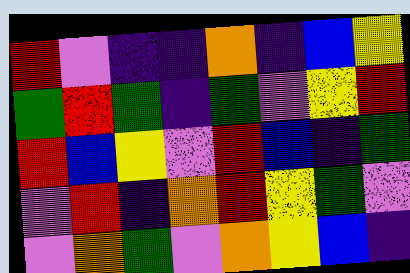[["red", "violet", "indigo", "indigo", "orange", "indigo", "blue", "yellow"], ["green", "red", "green", "indigo", "green", "violet", "yellow", "red"], ["red", "blue", "yellow", "violet", "red", "blue", "indigo", "green"], ["violet", "red", "indigo", "orange", "red", "yellow", "green", "violet"], ["violet", "orange", "green", "violet", "orange", "yellow", "blue", "indigo"]]